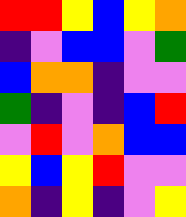[["red", "red", "yellow", "blue", "yellow", "orange"], ["indigo", "violet", "blue", "blue", "violet", "green"], ["blue", "orange", "orange", "indigo", "violet", "violet"], ["green", "indigo", "violet", "indigo", "blue", "red"], ["violet", "red", "violet", "orange", "blue", "blue"], ["yellow", "blue", "yellow", "red", "violet", "violet"], ["orange", "indigo", "yellow", "indigo", "violet", "yellow"]]